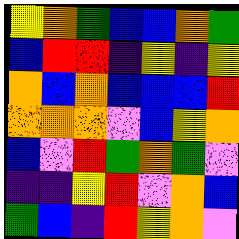[["yellow", "orange", "green", "blue", "blue", "orange", "green"], ["blue", "red", "red", "indigo", "yellow", "indigo", "yellow"], ["orange", "blue", "orange", "blue", "blue", "blue", "red"], ["orange", "orange", "orange", "violet", "blue", "yellow", "orange"], ["blue", "violet", "red", "green", "orange", "green", "violet"], ["indigo", "indigo", "yellow", "red", "violet", "orange", "blue"], ["green", "blue", "indigo", "red", "yellow", "orange", "violet"]]